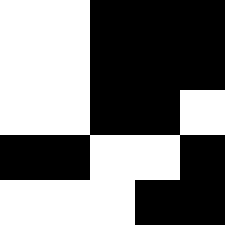[["white", "white", "black", "black", "black"], ["white", "white", "black", "black", "black"], ["white", "white", "black", "black", "white"], ["black", "black", "white", "white", "black"], ["white", "white", "white", "black", "black"]]